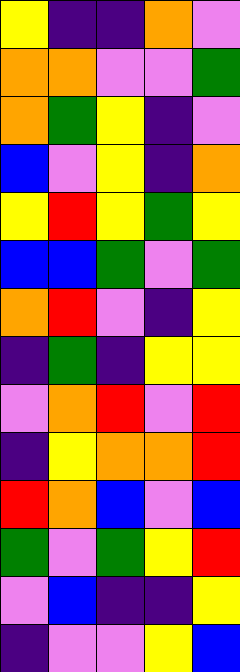[["yellow", "indigo", "indigo", "orange", "violet"], ["orange", "orange", "violet", "violet", "green"], ["orange", "green", "yellow", "indigo", "violet"], ["blue", "violet", "yellow", "indigo", "orange"], ["yellow", "red", "yellow", "green", "yellow"], ["blue", "blue", "green", "violet", "green"], ["orange", "red", "violet", "indigo", "yellow"], ["indigo", "green", "indigo", "yellow", "yellow"], ["violet", "orange", "red", "violet", "red"], ["indigo", "yellow", "orange", "orange", "red"], ["red", "orange", "blue", "violet", "blue"], ["green", "violet", "green", "yellow", "red"], ["violet", "blue", "indigo", "indigo", "yellow"], ["indigo", "violet", "violet", "yellow", "blue"]]